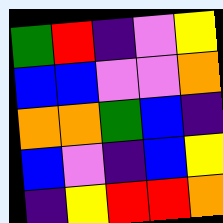[["green", "red", "indigo", "violet", "yellow"], ["blue", "blue", "violet", "violet", "orange"], ["orange", "orange", "green", "blue", "indigo"], ["blue", "violet", "indigo", "blue", "yellow"], ["indigo", "yellow", "red", "red", "orange"]]